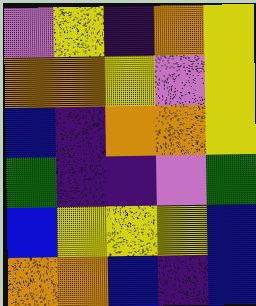[["violet", "yellow", "indigo", "orange", "yellow"], ["orange", "orange", "yellow", "violet", "yellow"], ["blue", "indigo", "orange", "orange", "yellow"], ["green", "indigo", "indigo", "violet", "green"], ["blue", "yellow", "yellow", "yellow", "blue"], ["orange", "orange", "blue", "indigo", "blue"]]